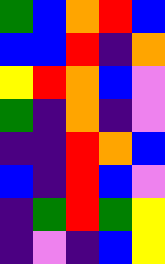[["green", "blue", "orange", "red", "blue"], ["blue", "blue", "red", "indigo", "orange"], ["yellow", "red", "orange", "blue", "violet"], ["green", "indigo", "orange", "indigo", "violet"], ["indigo", "indigo", "red", "orange", "blue"], ["blue", "indigo", "red", "blue", "violet"], ["indigo", "green", "red", "green", "yellow"], ["indigo", "violet", "indigo", "blue", "yellow"]]